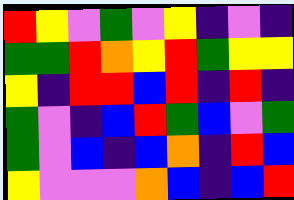[["red", "yellow", "violet", "green", "violet", "yellow", "indigo", "violet", "indigo"], ["green", "green", "red", "orange", "yellow", "red", "green", "yellow", "yellow"], ["yellow", "indigo", "red", "red", "blue", "red", "indigo", "red", "indigo"], ["green", "violet", "indigo", "blue", "red", "green", "blue", "violet", "green"], ["green", "violet", "blue", "indigo", "blue", "orange", "indigo", "red", "blue"], ["yellow", "violet", "violet", "violet", "orange", "blue", "indigo", "blue", "red"]]